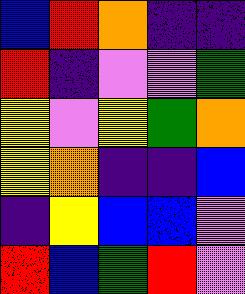[["blue", "red", "orange", "indigo", "indigo"], ["red", "indigo", "violet", "violet", "green"], ["yellow", "violet", "yellow", "green", "orange"], ["yellow", "orange", "indigo", "indigo", "blue"], ["indigo", "yellow", "blue", "blue", "violet"], ["red", "blue", "green", "red", "violet"]]